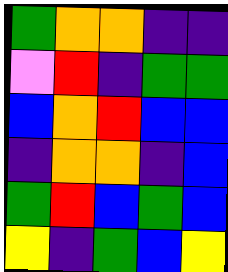[["green", "orange", "orange", "indigo", "indigo"], ["violet", "red", "indigo", "green", "green"], ["blue", "orange", "red", "blue", "blue"], ["indigo", "orange", "orange", "indigo", "blue"], ["green", "red", "blue", "green", "blue"], ["yellow", "indigo", "green", "blue", "yellow"]]